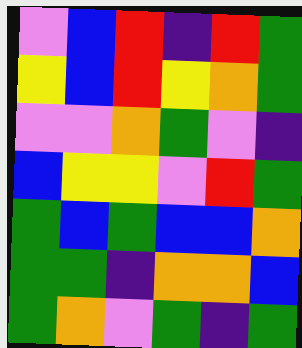[["violet", "blue", "red", "indigo", "red", "green"], ["yellow", "blue", "red", "yellow", "orange", "green"], ["violet", "violet", "orange", "green", "violet", "indigo"], ["blue", "yellow", "yellow", "violet", "red", "green"], ["green", "blue", "green", "blue", "blue", "orange"], ["green", "green", "indigo", "orange", "orange", "blue"], ["green", "orange", "violet", "green", "indigo", "green"]]